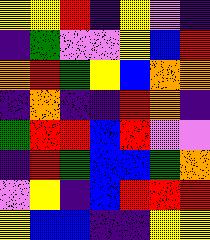[["yellow", "yellow", "red", "indigo", "yellow", "violet", "indigo"], ["indigo", "green", "violet", "violet", "yellow", "blue", "red"], ["orange", "red", "green", "yellow", "blue", "orange", "orange"], ["indigo", "orange", "indigo", "indigo", "red", "orange", "indigo"], ["green", "red", "red", "blue", "red", "violet", "violet"], ["indigo", "red", "green", "blue", "blue", "green", "orange"], ["violet", "yellow", "indigo", "blue", "red", "red", "red"], ["yellow", "blue", "blue", "indigo", "indigo", "yellow", "yellow"]]